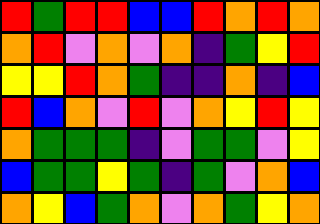[["red", "green", "red", "red", "blue", "blue", "red", "orange", "red", "orange"], ["orange", "red", "violet", "orange", "violet", "orange", "indigo", "green", "yellow", "red"], ["yellow", "yellow", "red", "orange", "green", "indigo", "indigo", "orange", "indigo", "blue"], ["red", "blue", "orange", "violet", "red", "violet", "orange", "yellow", "red", "yellow"], ["orange", "green", "green", "green", "indigo", "violet", "green", "green", "violet", "yellow"], ["blue", "green", "green", "yellow", "green", "indigo", "green", "violet", "orange", "blue"], ["orange", "yellow", "blue", "green", "orange", "violet", "orange", "green", "yellow", "orange"]]